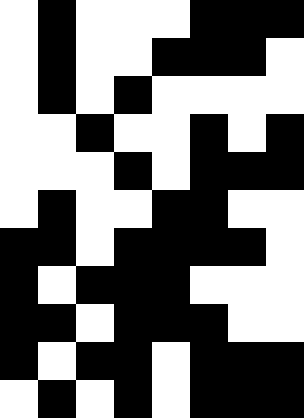[["white", "black", "white", "white", "white", "black", "black", "black"], ["white", "black", "white", "white", "black", "black", "black", "white"], ["white", "black", "white", "black", "white", "white", "white", "white"], ["white", "white", "black", "white", "white", "black", "white", "black"], ["white", "white", "white", "black", "white", "black", "black", "black"], ["white", "black", "white", "white", "black", "black", "white", "white"], ["black", "black", "white", "black", "black", "black", "black", "white"], ["black", "white", "black", "black", "black", "white", "white", "white"], ["black", "black", "white", "black", "black", "black", "white", "white"], ["black", "white", "black", "black", "white", "black", "black", "black"], ["white", "black", "white", "black", "white", "black", "black", "black"]]